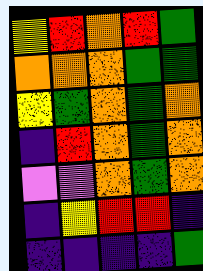[["yellow", "red", "orange", "red", "green"], ["orange", "orange", "orange", "green", "green"], ["yellow", "green", "orange", "green", "orange"], ["indigo", "red", "orange", "green", "orange"], ["violet", "violet", "orange", "green", "orange"], ["indigo", "yellow", "red", "red", "indigo"], ["indigo", "indigo", "indigo", "indigo", "green"]]